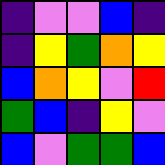[["indigo", "violet", "violet", "blue", "indigo"], ["indigo", "yellow", "green", "orange", "yellow"], ["blue", "orange", "yellow", "violet", "red"], ["green", "blue", "indigo", "yellow", "violet"], ["blue", "violet", "green", "green", "blue"]]